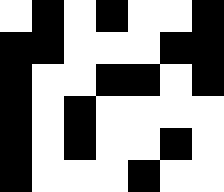[["white", "black", "white", "black", "white", "white", "black"], ["black", "black", "white", "white", "white", "black", "black"], ["black", "white", "white", "black", "black", "white", "black"], ["black", "white", "black", "white", "white", "white", "white"], ["black", "white", "black", "white", "white", "black", "white"], ["black", "white", "white", "white", "black", "white", "white"]]